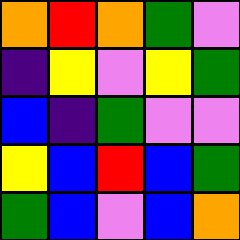[["orange", "red", "orange", "green", "violet"], ["indigo", "yellow", "violet", "yellow", "green"], ["blue", "indigo", "green", "violet", "violet"], ["yellow", "blue", "red", "blue", "green"], ["green", "blue", "violet", "blue", "orange"]]